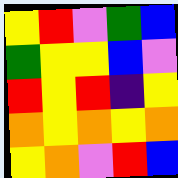[["yellow", "red", "violet", "green", "blue"], ["green", "yellow", "yellow", "blue", "violet"], ["red", "yellow", "red", "indigo", "yellow"], ["orange", "yellow", "orange", "yellow", "orange"], ["yellow", "orange", "violet", "red", "blue"]]